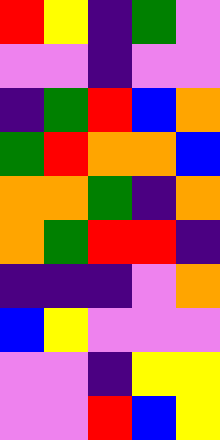[["red", "yellow", "indigo", "green", "violet"], ["violet", "violet", "indigo", "violet", "violet"], ["indigo", "green", "red", "blue", "orange"], ["green", "red", "orange", "orange", "blue"], ["orange", "orange", "green", "indigo", "orange"], ["orange", "green", "red", "red", "indigo"], ["indigo", "indigo", "indigo", "violet", "orange"], ["blue", "yellow", "violet", "violet", "violet"], ["violet", "violet", "indigo", "yellow", "yellow"], ["violet", "violet", "red", "blue", "yellow"]]